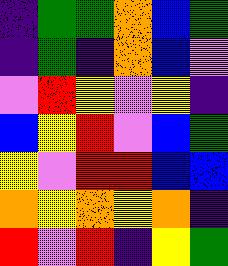[["indigo", "green", "green", "orange", "blue", "green"], ["indigo", "green", "indigo", "orange", "blue", "violet"], ["violet", "red", "yellow", "violet", "yellow", "indigo"], ["blue", "yellow", "red", "violet", "blue", "green"], ["yellow", "violet", "red", "red", "blue", "blue"], ["orange", "yellow", "orange", "yellow", "orange", "indigo"], ["red", "violet", "red", "indigo", "yellow", "green"]]